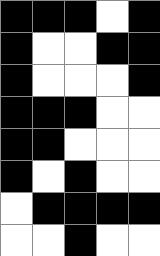[["black", "black", "black", "white", "black"], ["black", "white", "white", "black", "black"], ["black", "white", "white", "white", "black"], ["black", "black", "black", "white", "white"], ["black", "black", "white", "white", "white"], ["black", "white", "black", "white", "white"], ["white", "black", "black", "black", "black"], ["white", "white", "black", "white", "white"]]